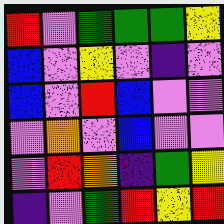[["red", "violet", "green", "green", "green", "yellow"], ["blue", "violet", "yellow", "violet", "indigo", "violet"], ["blue", "violet", "red", "blue", "violet", "violet"], ["violet", "orange", "violet", "blue", "violet", "violet"], ["violet", "red", "orange", "indigo", "green", "yellow"], ["indigo", "violet", "green", "red", "yellow", "red"]]